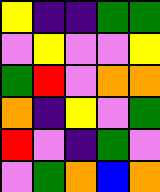[["yellow", "indigo", "indigo", "green", "green"], ["violet", "yellow", "violet", "violet", "yellow"], ["green", "red", "violet", "orange", "orange"], ["orange", "indigo", "yellow", "violet", "green"], ["red", "violet", "indigo", "green", "violet"], ["violet", "green", "orange", "blue", "orange"]]